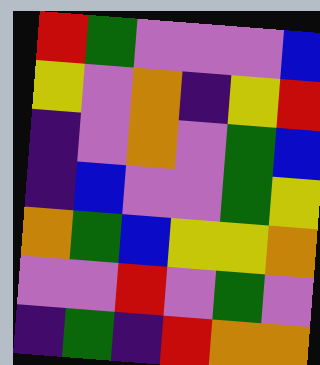[["red", "green", "violet", "violet", "violet", "blue"], ["yellow", "violet", "orange", "indigo", "yellow", "red"], ["indigo", "violet", "orange", "violet", "green", "blue"], ["indigo", "blue", "violet", "violet", "green", "yellow"], ["orange", "green", "blue", "yellow", "yellow", "orange"], ["violet", "violet", "red", "violet", "green", "violet"], ["indigo", "green", "indigo", "red", "orange", "orange"]]